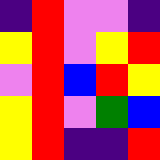[["indigo", "red", "violet", "violet", "indigo"], ["yellow", "red", "violet", "yellow", "red"], ["violet", "red", "blue", "red", "yellow"], ["yellow", "red", "violet", "green", "blue"], ["yellow", "red", "indigo", "indigo", "red"]]